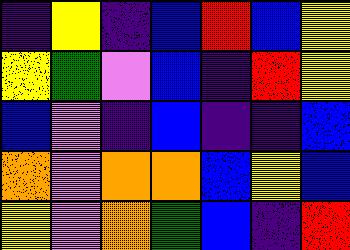[["indigo", "yellow", "indigo", "blue", "red", "blue", "yellow"], ["yellow", "green", "violet", "blue", "indigo", "red", "yellow"], ["blue", "violet", "indigo", "blue", "indigo", "indigo", "blue"], ["orange", "violet", "orange", "orange", "blue", "yellow", "blue"], ["yellow", "violet", "orange", "green", "blue", "indigo", "red"]]